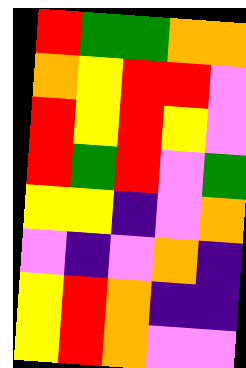[["red", "green", "green", "orange", "orange"], ["orange", "yellow", "red", "red", "violet"], ["red", "yellow", "red", "yellow", "violet"], ["red", "green", "red", "violet", "green"], ["yellow", "yellow", "indigo", "violet", "orange"], ["violet", "indigo", "violet", "orange", "indigo"], ["yellow", "red", "orange", "indigo", "indigo"], ["yellow", "red", "orange", "violet", "violet"]]